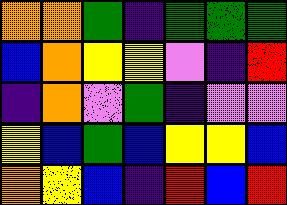[["orange", "orange", "green", "indigo", "green", "green", "green"], ["blue", "orange", "yellow", "yellow", "violet", "indigo", "red"], ["indigo", "orange", "violet", "green", "indigo", "violet", "violet"], ["yellow", "blue", "green", "blue", "yellow", "yellow", "blue"], ["orange", "yellow", "blue", "indigo", "red", "blue", "red"]]